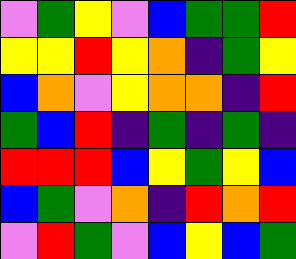[["violet", "green", "yellow", "violet", "blue", "green", "green", "red"], ["yellow", "yellow", "red", "yellow", "orange", "indigo", "green", "yellow"], ["blue", "orange", "violet", "yellow", "orange", "orange", "indigo", "red"], ["green", "blue", "red", "indigo", "green", "indigo", "green", "indigo"], ["red", "red", "red", "blue", "yellow", "green", "yellow", "blue"], ["blue", "green", "violet", "orange", "indigo", "red", "orange", "red"], ["violet", "red", "green", "violet", "blue", "yellow", "blue", "green"]]